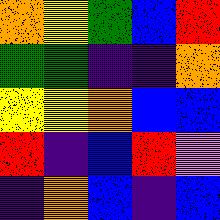[["orange", "yellow", "green", "blue", "red"], ["green", "green", "indigo", "indigo", "orange"], ["yellow", "yellow", "orange", "blue", "blue"], ["red", "indigo", "blue", "red", "violet"], ["indigo", "orange", "blue", "indigo", "blue"]]